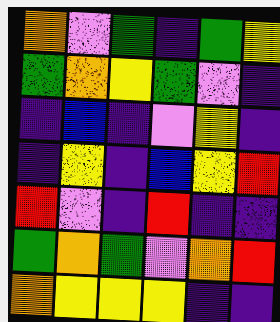[["orange", "violet", "green", "indigo", "green", "yellow"], ["green", "orange", "yellow", "green", "violet", "indigo"], ["indigo", "blue", "indigo", "violet", "yellow", "indigo"], ["indigo", "yellow", "indigo", "blue", "yellow", "red"], ["red", "violet", "indigo", "red", "indigo", "indigo"], ["green", "orange", "green", "violet", "orange", "red"], ["orange", "yellow", "yellow", "yellow", "indigo", "indigo"]]